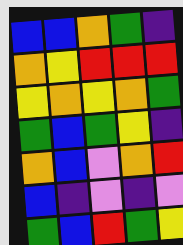[["blue", "blue", "orange", "green", "indigo"], ["orange", "yellow", "red", "red", "red"], ["yellow", "orange", "yellow", "orange", "green"], ["green", "blue", "green", "yellow", "indigo"], ["orange", "blue", "violet", "orange", "red"], ["blue", "indigo", "violet", "indigo", "violet"], ["green", "blue", "red", "green", "yellow"]]